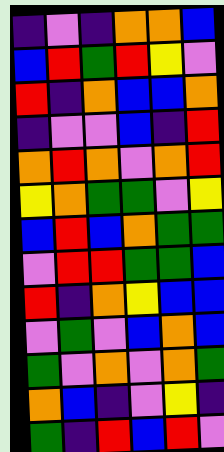[["indigo", "violet", "indigo", "orange", "orange", "blue"], ["blue", "red", "green", "red", "yellow", "violet"], ["red", "indigo", "orange", "blue", "blue", "orange"], ["indigo", "violet", "violet", "blue", "indigo", "red"], ["orange", "red", "orange", "violet", "orange", "red"], ["yellow", "orange", "green", "green", "violet", "yellow"], ["blue", "red", "blue", "orange", "green", "green"], ["violet", "red", "red", "green", "green", "blue"], ["red", "indigo", "orange", "yellow", "blue", "blue"], ["violet", "green", "violet", "blue", "orange", "blue"], ["green", "violet", "orange", "violet", "orange", "green"], ["orange", "blue", "indigo", "violet", "yellow", "indigo"], ["green", "indigo", "red", "blue", "red", "violet"]]